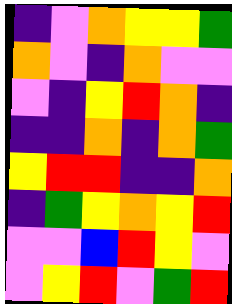[["indigo", "violet", "orange", "yellow", "yellow", "green"], ["orange", "violet", "indigo", "orange", "violet", "violet"], ["violet", "indigo", "yellow", "red", "orange", "indigo"], ["indigo", "indigo", "orange", "indigo", "orange", "green"], ["yellow", "red", "red", "indigo", "indigo", "orange"], ["indigo", "green", "yellow", "orange", "yellow", "red"], ["violet", "violet", "blue", "red", "yellow", "violet"], ["violet", "yellow", "red", "violet", "green", "red"]]